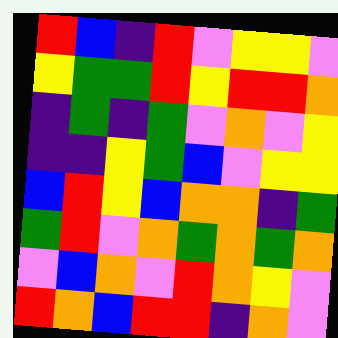[["red", "blue", "indigo", "red", "violet", "yellow", "yellow", "violet"], ["yellow", "green", "green", "red", "yellow", "red", "red", "orange"], ["indigo", "green", "indigo", "green", "violet", "orange", "violet", "yellow"], ["indigo", "indigo", "yellow", "green", "blue", "violet", "yellow", "yellow"], ["blue", "red", "yellow", "blue", "orange", "orange", "indigo", "green"], ["green", "red", "violet", "orange", "green", "orange", "green", "orange"], ["violet", "blue", "orange", "violet", "red", "orange", "yellow", "violet"], ["red", "orange", "blue", "red", "red", "indigo", "orange", "violet"]]